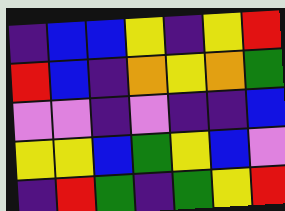[["indigo", "blue", "blue", "yellow", "indigo", "yellow", "red"], ["red", "blue", "indigo", "orange", "yellow", "orange", "green"], ["violet", "violet", "indigo", "violet", "indigo", "indigo", "blue"], ["yellow", "yellow", "blue", "green", "yellow", "blue", "violet"], ["indigo", "red", "green", "indigo", "green", "yellow", "red"]]